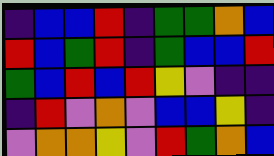[["indigo", "blue", "blue", "red", "indigo", "green", "green", "orange", "blue"], ["red", "blue", "green", "red", "indigo", "green", "blue", "blue", "red"], ["green", "blue", "red", "blue", "red", "yellow", "violet", "indigo", "indigo"], ["indigo", "red", "violet", "orange", "violet", "blue", "blue", "yellow", "indigo"], ["violet", "orange", "orange", "yellow", "violet", "red", "green", "orange", "blue"]]